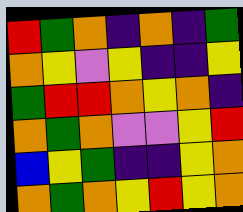[["red", "green", "orange", "indigo", "orange", "indigo", "green"], ["orange", "yellow", "violet", "yellow", "indigo", "indigo", "yellow"], ["green", "red", "red", "orange", "yellow", "orange", "indigo"], ["orange", "green", "orange", "violet", "violet", "yellow", "red"], ["blue", "yellow", "green", "indigo", "indigo", "yellow", "orange"], ["orange", "green", "orange", "yellow", "red", "yellow", "orange"]]